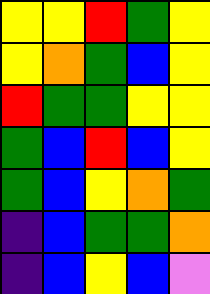[["yellow", "yellow", "red", "green", "yellow"], ["yellow", "orange", "green", "blue", "yellow"], ["red", "green", "green", "yellow", "yellow"], ["green", "blue", "red", "blue", "yellow"], ["green", "blue", "yellow", "orange", "green"], ["indigo", "blue", "green", "green", "orange"], ["indigo", "blue", "yellow", "blue", "violet"]]